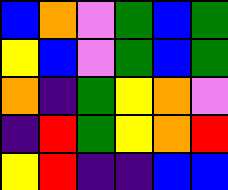[["blue", "orange", "violet", "green", "blue", "green"], ["yellow", "blue", "violet", "green", "blue", "green"], ["orange", "indigo", "green", "yellow", "orange", "violet"], ["indigo", "red", "green", "yellow", "orange", "red"], ["yellow", "red", "indigo", "indigo", "blue", "blue"]]